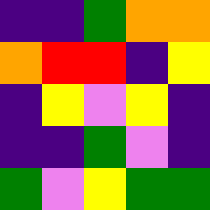[["indigo", "indigo", "green", "orange", "orange"], ["orange", "red", "red", "indigo", "yellow"], ["indigo", "yellow", "violet", "yellow", "indigo"], ["indigo", "indigo", "green", "violet", "indigo"], ["green", "violet", "yellow", "green", "green"]]